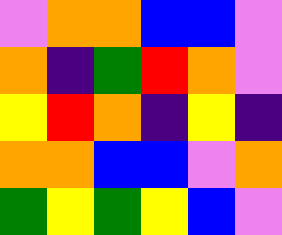[["violet", "orange", "orange", "blue", "blue", "violet"], ["orange", "indigo", "green", "red", "orange", "violet"], ["yellow", "red", "orange", "indigo", "yellow", "indigo"], ["orange", "orange", "blue", "blue", "violet", "orange"], ["green", "yellow", "green", "yellow", "blue", "violet"]]